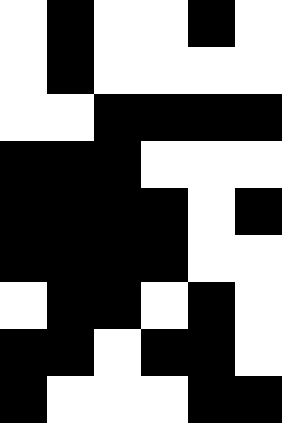[["white", "black", "white", "white", "black", "white"], ["white", "black", "white", "white", "white", "white"], ["white", "white", "black", "black", "black", "black"], ["black", "black", "black", "white", "white", "white"], ["black", "black", "black", "black", "white", "black"], ["black", "black", "black", "black", "white", "white"], ["white", "black", "black", "white", "black", "white"], ["black", "black", "white", "black", "black", "white"], ["black", "white", "white", "white", "black", "black"]]